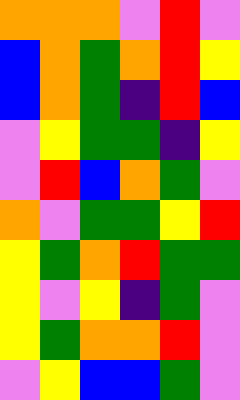[["orange", "orange", "orange", "violet", "red", "violet"], ["blue", "orange", "green", "orange", "red", "yellow"], ["blue", "orange", "green", "indigo", "red", "blue"], ["violet", "yellow", "green", "green", "indigo", "yellow"], ["violet", "red", "blue", "orange", "green", "violet"], ["orange", "violet", "green", "green", "yellow", "red"], ["yellow", "green", "orange", "red", "green", "green"], ["yellow", "violet", "yellow", "indigo", "green", "violet"], ["yellow", "green", "orange", "orange", "red", "violet"], ["violet", "yellow", "blue", "blue", "green", "violet"]]